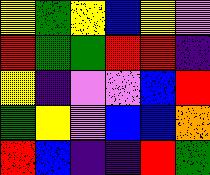[["yellow", "green", "yellow", "blue", "yellow", "violet"], ["red", "green", "green", "red", "red", "indigo"], ["yellow", "indigo", "violet", "violet", "blue", "red"], ["green", "yellow", "violet", "blue", "blue", "orange"], ["red", "blue", "indigo", "indigo", "red", "green"]]